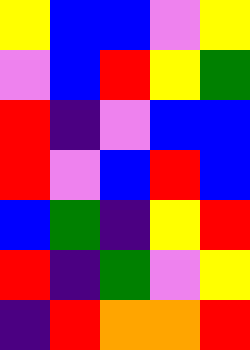[["yellow", "blue", "blue", "violet", "yellow"], ["violet", "blue", "red", "yellow", "green"], ["red", "indigo", "violet", "blue", "blue"], ["red", "violet", "blue", "red", "blue"], ["blue", "green", "indigo", "yellow", "red"], ["red", "indigo", "green", "violet", "yellow"], ["indigo", "red", "orange", "orange", "red"]]